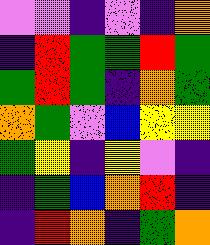[["violet", "violet", "indigo", "violet", "indigo", "orange"], ["indigo", "red", "green", "green", "red", "green"], ["green", "red", "green", "indigo", "orange", "green"], ["orange", "green", "violet", "blue", "yellow", "yellow"], ["green", "yellow", "indigo", "yellow", "violet", "indigo"], ["indigo", "green", "blue", "orange", "red", "indigo"], ["indigo", "red", "orange", "indigo", "green", "orange"]]